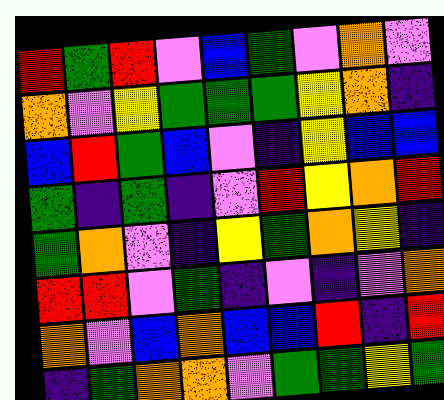[["red", "green", "red", "violet", "blue", "green", "violet", "orange", "violet"], ["orange", "violet", "yellow", "green", "green", "green", "yellow", "orange", "indigo"], ["blue", "red", "green", "blue", "violet", "indigo", "yellow", "blue", "blue"], ["green", "indigo", "green", "indigo", "violet", "red", "yellow", "orange", "red"], ["green", "orange", "violet", "indigo", "yellow", "green", "orange", "yellow", "indigo"], ["red", "red", "violet", "green", "indigo", "violet", "indigo", "violet", "orange"], ["orange", "violet", "blue", "orange", "blue", "blue", "red", "indigo", "red"], ["indigo", "green", "orange", "orange", "violet", "green", "green", "yellow", "green"]]